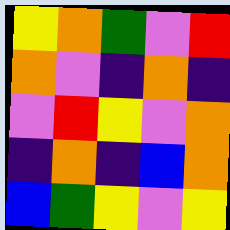[["yellow", "orange", "green", "violet", "red"], ["orange", "violet", "indigo", "orange", "indigo"], ["violet", "red", "yellow", "violet", "orange"], ["indigo", "orange", "indigo", "blue", "orange"], ["blue", "green", "yellow", "violet", "yellow"]]